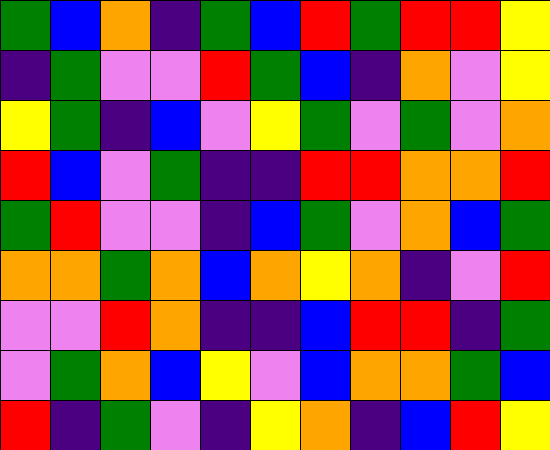[["green", "blue", "orange", "indigo", "green", "blue", "red", "green", "red", "red", "yellow"], ["indigo", "green", "violet", "violet", "red", "green", "blue", "indigo", "orange", "violet", "yellow"], ["yellow", "green", "indigo", "blue", "violet", "yellow", "green", "violet", "green", "violet", "orange"], ["red", "blue", "violet", "green", "indigo", "indigo", "red", "red", "orange", "orange", "red"], ["green", "red", "violet", "violet", "indigo", "blue", "green", "violet", "orange", "blue", "green"], ["orange", "orange", "green", "orange", "blue", "orange", "yellow", "orange", "indigo", "violet", "red"], ["violet", "violet", "red", "orange", "indigo", "indigo", "blue", "red", "red", "indigo", "green"], ["violet", "green", "orange", "blue", "yellow", "violet", "blue", "orange", "orange", "green", "blue"], ["red", "indigo", "green", "violet", "indigo", "yellow", "orange", "indigo", "blue", "red", "yellow"]]